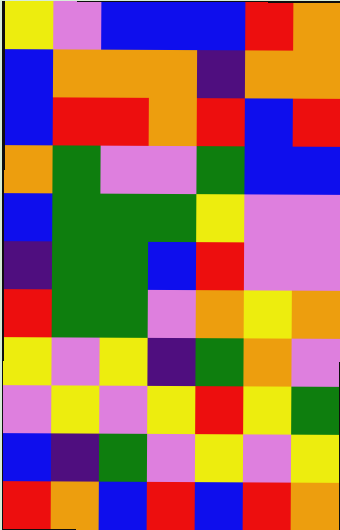[["yellow", "violet", "blue", "blue", "blue", "red", "orange"], ["blue", "orange", "orange", "orange", "indigo", "orange", "orange"], ["blue", "red", "red", "orange", "red", "blue", "red"], ["orange", "green", "violet", "violet", "green", "blue", "blue"], ["blue", "green", "green", "green", "yellow", "violet", "violet"], ["indigo", "green", "green", "blue", "red", "violet", "violet"], ["red", "green", "green", "violet", "orange", "yellow", "orange"], ["yellow", "violet", "yellow", "indigo", "green", "orange", "violet"], ["violet", "yellow", "violet", "yellow", "red", "yellow", "green"], ["blue", "indigo", "green", "violet", "yellow", "violet", "yellow"], ["red", "orange", "blue", "red", "blue", "red", "orange"]]